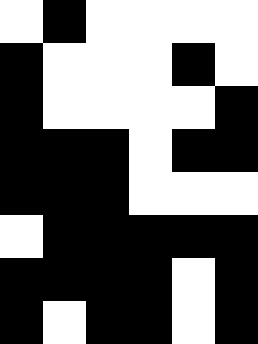[["white", "black", "white", "white", "white", "white"], ["black", "white", "white", "white", "black", "white"], ["black", "white", "white", "white", "white", "black"], ["black", "black", "black", "white", "black", "black"], ["black", "black", "black", "white", "white", "white"], ["white", "black", "black", "black", "black", "black"], ["black", "black", "black", "black", "white", "black"], ["black", "white", "black", "black", "white", "black"]]